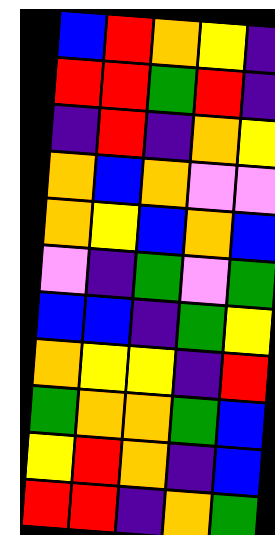[["blue", "red", "orange", "yellow", "indigo"], ["red", "red", "green", "red", "indigo"], ["indigo", "red", "indigo", "orange", "yellow"], ["orange", "blue", "orange", "violet", "violet"], ["orange", "yellow", "blue", "orange", "blue"], ["violet", "indigo", "green", "violet", "green"], ["blue", "blue", "indigo", "green", "yellow"], ["orange", "yellow", "yellow", "indigo", "red"], ["green", "orange", "orange", "green", "blue"], ["yellow", "red", "orange", "indigo", "blue"], ["red", "red", "indigo", "orange", "green"]]